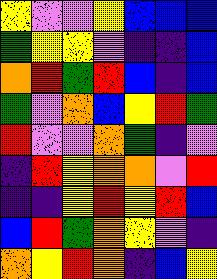[["yellow", "violet", "violet", "yellow", "blue", "blue", "blue"], ["green", "yellow", "yellow", "violet", "indigo", "indigo", "blue"], ["orange", "red", "green", "red", "blue", "indigo", "blue"], ["green", "violet", "orange", "blue", "yellow", "red", "green"], ["red", "violet", "violet", "orange", "green", "indigo", "violet"], ["indigo", "red", "yellow", "orange", "orange", "violet", "red"], ["indigo", "indigo", "yellow", "red", "yellow", "red", "blue"], ["blue", "red", "green", "orange", "yellow", "violet", "indigo"], ["orange", "yellow", "red", "orange", "indigo", "blue", "yellow"]]